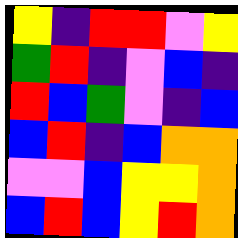[["yellow", "indigo", "red", "red", "violet", "yellow"], ["green", "red", "indigo", "violet", "blue", "indigo"], ["red", "blue", "green", "violet", "indigo", "blue"], ["blue", "red", "indigo", "blue", "orange", "orange"], ["violet", "violet", "blue", "yellow", "yellow", "orange"], ["blue", "red", "blue", "yellow", "red", "orange"]]